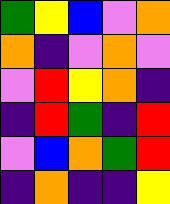[["green", "yellow", "blue", "violet", "orange"], ["orange", "indigo", "violet", "orange", "violet"], ["violet", "red", "yellow", "orange", "indigo"], ["indigo", "red", "green", "indigo", "red"], ["violet", "blue", "orange", "green", "red"], ["indigo", "orange", "indigo", "indigo", "yellow"]]